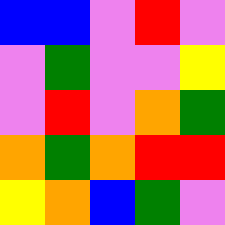[["blue", "blue", "violet", "red", "violet"], ["violet", "green", "violet", "violet", "yellow"], ["violet", "red", "violet", "orange", "green"], ["orange", "green", "orange", "red", "red"], ["yellow", "orange", "blue", "green", "violet"]]